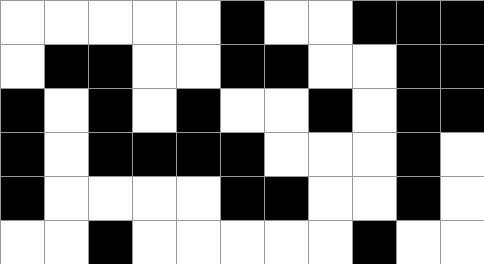[["white", "white", "white", "white", "white", "black", "white", "white", "black", "black", "black"], ["white", "black", "black", "white", "white", "black", "black", "white", "white", "black", "black"], ["black", "white", "black", "white", "black", "white", "white", "black", "white", "black", "black"], ["black", "white", "black", "black", "black", "black", "white", "white", "white", "black", "white"], ["black", "white", "white", "white", "white", "black", "black", "white", "white", "black", "white"], ["white", "white", "black", "white", "white", "white", "white", "white", "black", "white", "white"]]